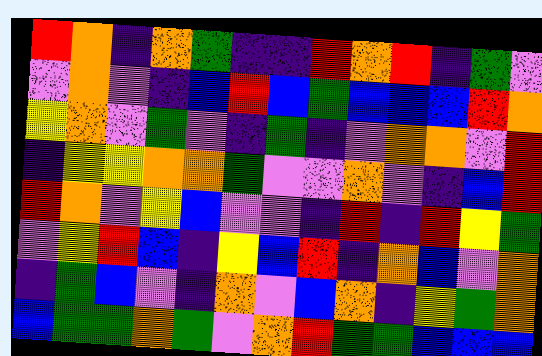[["red", "orange", "indigo", "orange", "green", "indigo", "indigo", "red", "orange", "red", "indigo", "green", "violet"], ["violet", "orange", "violet", "indigo", "blue", "red", "blue", "green", "blue", "blue", "blue", "red", "orange"], ["yellow", "orange", "violet", "green", "violet", "indigo", "green", "indigo", "violet", "orange", "orange", "violet", "red"], ["indigo", "yellow", "yellow", "orange", "orange", "green", "violet", "violet", "orange", "violet", "indigo", "blue", "red"], ["red", "orange", "violet", "yellow", "blue", "violet", "violet", "indigo", "red", "indigo", "red", "yellow", "green"], ["violet", "yellow", "red", "blue", "indigo", "yellow", "blue", "red", "indigo", "orange", "blue", "violet", "orange"], ["indigo", "green", "blue", "violet", "indigo", "orange", "violet", "blue", "orange", "indigo", "yellow", "green", "orange"], ["blue", "green", "green", "orange", "green", "violet", "orange", "red", "green", "green", "blue", "blue", "blue"]]